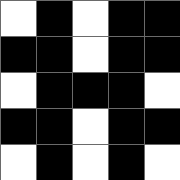[["white", "black", "white", "black", "black"], ["black", "black", "white", "black", "black"], ["white", "black", "black", "black", "white"], ["black", "black", "white", "black", "black"], ["white", "black", "white", "black", "white"]]